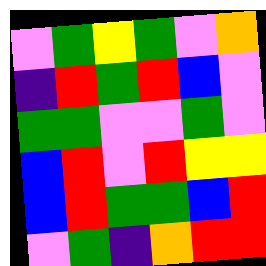[["violet", "green", "yellow", "green", "violet", "orange"], ["indigo", "red", "green", "red", "blue", "violet"], ["green", "green", "violet", "violet", "green", "violet"], ["blue", "red", "violet", "red", "yellow", "yellow"], ["blue", "red", "green", "green", "blue", "red"], ["violet", "green", "indigo", "orange", "red", "red"]]